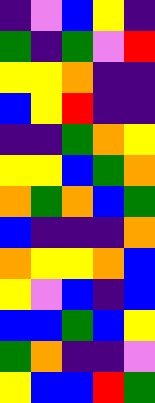[["indigo", "violet", "blue", "yellow", "indigo"], ["green", "indigo", "green", "violet", "red"], ["yellow", "yellow", "orange", "indigo", "indigo"], ["blue", "yellow", "red", "indigo", "indigo"], ["indigo", "indigo", "green", "orange", "yellow"], ["yellow", "yellow", "blue", "green", "orange"], ["orange", "green", "orange", "blue", "green"], ["blue", "indigo", "indigo", "indigo", "orange"], ["orange", "yellow", "yellow", "orange", "blue"], ["yellow", "violet", "blue", "indigo", "blue"], ["blue", "blue", "green", "blue", "yellow"], ["green", "orange", "indigo", "indigo", "violet"], ["yellow", "blue", "blue", "red", "green"]]